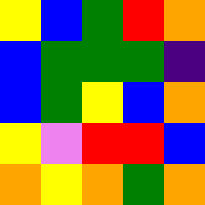[["yellow", "blue", "green", "red", "orange"], ["blue", "green", "green", "green", "indigo"], ["blue", "green", "yellow", "blue", "orange"], ["yellow", "violet", "red", "red", "blue"], ["orange", "yellow", "orange", "green", "orange"]]